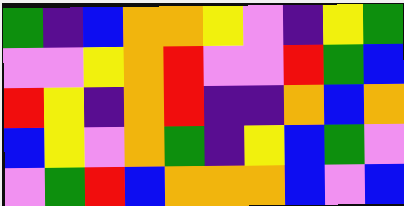[["green", "indigo", "blue", "orange", "orange", "yellow", "violet", "indigo", "yellow", "green"], ["violet", "violet", "yellow", "orange", "red", "violet", "violet", "red", "green", "blue"], ["red", "yellow", "indigo", "orange", "red", "indigo", "indigo", "orange", "blue", "orange"], ["blue", "yellow", "violet", "orange", "green", "indigo", "yellow", "blue", "green", "violet"], ["violet", "green", "red", "blue", "orange", "orange", "orange", "blue", "violet", "blue"]]